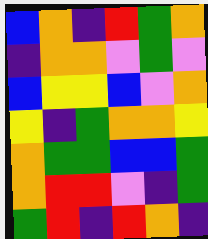[["blue", "orange", "indigo", "red", "green", "orange"], ["indigo", "orange", "orange", "violet", "green", "violet"], ["blue", "yellow", "yellow", "blue", "violet", "orange"], ["yellow", "indigo", "green", "orange", "orange", "yellow"], ["orange", "green", "green", "blue", "blue", "green"], ["orange", "red", "red", "violet", "indigo", "green"], ["green", "red", "indigo", "red", "orange", "indigo"]]